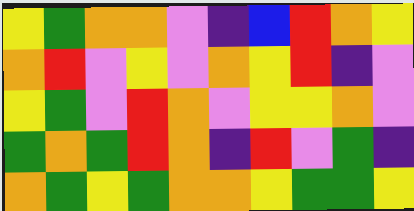[["yellow", "green", "orange", "orange", "violet", "indigo", "blue", "red", "orange", "yellow"], ["orange", "red", "violet", "yellow", "violet", "orange", "yellow", "red", "indigo", "violet"], ["yellow", "green", "violet", "red", "orange", "violet", "yellow", "yellow", "orange", "violet"], ["green", "orange", "green", "red", "orange", "indigo", "red", "violet", "green", "indigo"], ["orange", "green", "yellow", "green", "orange", "orange", "yellow", "green", "green", "yellow"]]